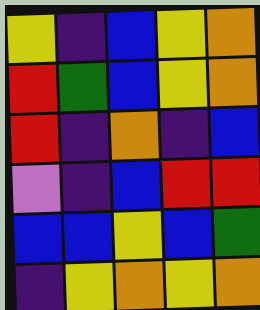[["yellow", "indigo", "blue", "yellow", "orange"], ["red", "green", "blue", "yellow", "orange"], ["red", "indigo", "orange", "indigo", "blue"], ["violet", "indigo", "blue", "red", "red"], ["blue", "blue", "yellow", "blue", "green"], ["indigo", "yellow", "orange", "yellow", "orange"]]